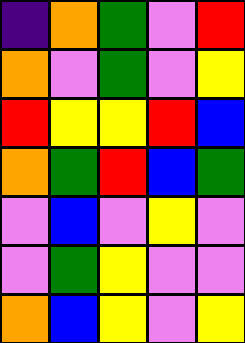[["indigo", "orange", "green", "violet", "red"], ["orange", "violet", "green", "violet", "yellow"], ["red", "yellow", "yellow", "red", "blue"], ["orange", "green", "red", "blue", "green"], ["violet", "blue", "violet", "yellow", "violet"], ["violet", "green", "yellow", "violet", "violet"], ["orange", "blue", "yellow", "violet", "yellow"]]